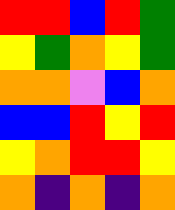[["red", "red", "blue", "red", "green"], ["yellow", "green", "orange", "yellow", "green"], ["orange", "orange", "violet", "blue", "orange"], ["blue", "blue", "red", "yellow", "red"], ["yellow", "orange", "red", "red", "yellow"], ["orange", "indigo", "orange", "indigo", "orange"]]